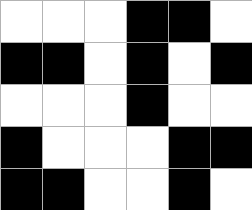[["white", "white", "white", "black", "black", "white"], ["black", "black", "white", "black", "white", "black"], ["white", "white", "white", "black", "white", "white"], ["black", "white", "white", "white", "black", "black"], ["black", "black", "white", "white", "black", "white"]]